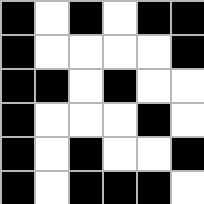[["black", "white", "black", "white", "black", "black"], ["black", "white", "white", "white", "white", "black"], ["black", "black", "white", "black", "white", "white"], ["black", "white", "white", "white", "black", "white"], ["black", "white", "black", "white", "white", "black"], ["black", "white", "black", "black", "black", "white"]]